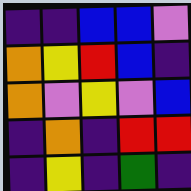[["indigo", "indigo", "blue", "blue", "violet"], ["orange", "yellow", "red", "blue", "indigo"], ["orange", "violet", "yellow", "violet", "blue"], ["indigo", "orange", "indigo", "red", "red"], ["indigo", "yellow", "indigo", "green", "indigo"]]